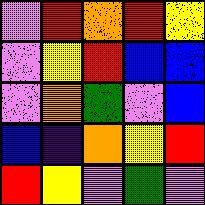[["violet", "red", "orange", "red", "yellow"], ["violet", "yellow", "red", "blue", "blue"], ["violet", "orange", "green", "violet", "blue"], ["blue", "indigo", "orange", "yellow", "red"], ["red", "yellow", "violet", "green", "violet"]]